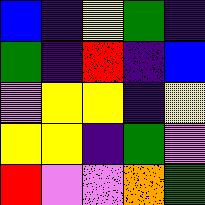[["blue", "indigo", "yellow", "green", "indigo"], ["green", "indigo", "red", "indigo", "blue"], ["violet", "yellow", "yellow", "indigo", "yellow"], ["yellow", "yellow", "indigo", "green", "violet"], ["red", "violet", "violet", "orange", "green"]]